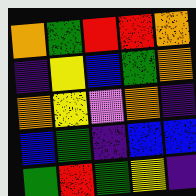[["orange", "green", "red", "red", "orange"], ["indigo", "yellow", "blue", "green", "orange"], ["orange", "yellow", "violet", "orange", "indigo"], ["blue", "green", "indigo", "blue", "blue"], ["green", "red", "green", "yellow", "indigo"]]